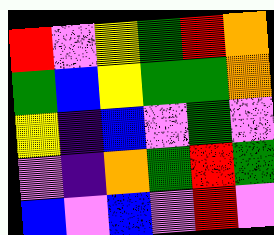[["red", "violet", "yellow", "green", "red", "orange"], ["green", "blue", "yellow", "green", "green", "orange"], ["yellow", "indigo", "blue", "violet", "green", "violet"], ["violet", "indigo", "orange", "green", "red", "green"], ["blue", "violet", "blue", "violet", "red", "violet"]]